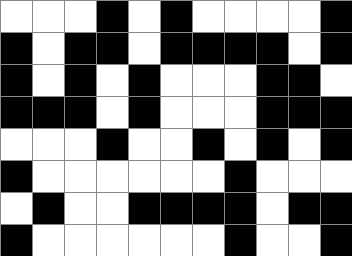[["white", "white", "white", "black", "white", "black", "white", "white", "white", "white", "black"], ["black", "white", "black", "black", "white", "black", "black", "black", "black", "white", "black"], ["black", "white", "black", "white", "black", "white", "white", "white", "black", "black", "white"], ["black", "black", "black", "white", "black", "white", "white", "white", "black", "black", "black"], ["white", "white", "white", "black", "white", "white", "black", "white", "black", "white", "black"], ["black", "white", "white", "white", "white", "white", "white", "black", "white", "white", "white"], ["white", "black", "white", "white", "black", "black", "black", "black", "white", "black", "black"], ["black", "white", "white", "white", "white", "white", "white", "black", "white", "white", "black"]]